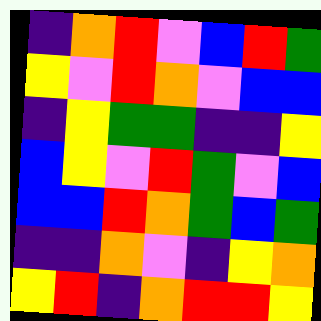[["indigo", "orange", "red", "violet", "blue", "red", "green"], ["yellow", "violet", "red", "orange", "violet", "blue", "blue"], ["indigo", "yellow", "green", "green", "indigo", "indigo", "yellow"], ["blue", "yellow", "violet", "red", "green", "violet", "blue"], ["blue", "blue", "red", "orange", "green", "blue", "green"], ["indigo", "indigo", "orange", "violet", "indigo", "yellow", "orange"], ["yellow", "red", "indigo", "orange", "red", "red", "yellow"]]